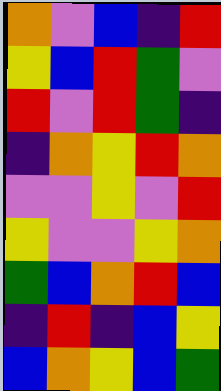[["orange", "violet", "blue", "indigo", "red"], ["yellow", "blue", "red", "green", "violet"], ["red", "violet", "red", "green", "indigo"], ["indigo", "orange", "yellow", "red", "orange"], ["violet", "violet", "yellow", "violet", "red"], ["yellow", "violet", "violet", "yellow", "orange"], ["green", "blue", "orange", "red", "blue"], ["indigo", "red", "indigo", "blue", "yellow"], ["blue", "orange", "yellow", "blue", "green"]]